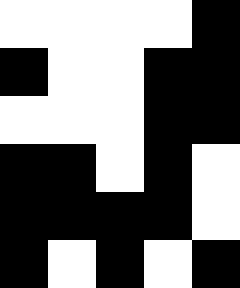[["white", "white", "white", "white", "black"], ["black", "white", "white", "black", "black"], ["white", "white", "white", "black", "black"], ["black", "black", "white", "black", "white"], ["black", "black", "black", "black", "white"], ["black", "white", "black", "white", "black"]]